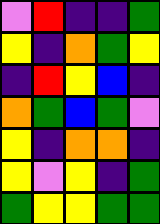[["violet", "red", "indigo", "indigo", "green"], ["yellow", "indigo", "orange", "green", "yellow"], ["indigo", "red", "yellow", "blue", "indigo"], ["orange", "green", "blue", "green", "violet"], ["yellow", "indigo", "orange", "orange", "indigo"], ["yellow", "violet", "yellow", "indigo", "green"], ["green", "yellow", "yellow", "green", "green"]]